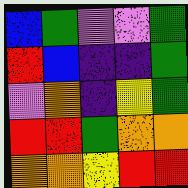[["blue", "green", "violet", "violet", "green"], ["red", "blue", "indigo", "indigo", "green"], ["violet", "orange", "indigo", "yellow", "green"], ["red", "red", "green", "orange", "orange"], ["orange", "orange", "yellow", "red", "red"]]